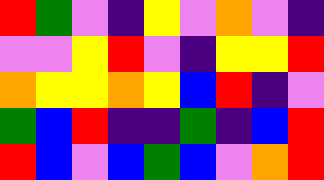[["red", "green", "violet", "indigo", "yellow", "violet", "orange", "violet", "indigo"], ["violet", "violet", "yellow", "red", "violet", "indigo", "yellow", "yellow", "red"], ["orange", "yellow", "yellow", "orange", "yellow", "blue", "red", "indigo", "violet"], ["green", "blue", "red", "indigo", "indigo", "green", "indigo", "blue", "red"], ["red", "blue", "violet", "blue", "green", "blue", "violet", "orange", "red"]]